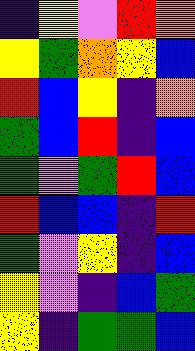[["indigo", "yellow", "violet", "red", "orange"], ["yellow", "green", "orange", "yellow", "blue"], ["red", "blue", "yellow", "indigo", "orange"], ["green", "blue", "red", "indigo", "blue"], ["green", "violet", "green", "red", "blue"], ["red", "blue", "blue", "indigo", "red"], ["green", "violet", "yellow", "indigo", "blue"], ["yellow", "violet", "indigo", "blue", "green"], ["yellow", "indigo", "green", "green", "blue"]]